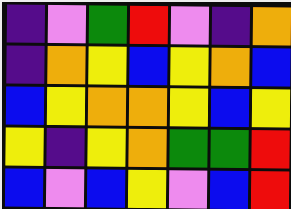[["indigo", "violet", "green", "red", "violet", "indigo", "orange"], ["indigo", "orange", "yellow", "blue", "yellow", "orange", "blue"], ["blue", "yellow", "orange", "orange", "yellow", "blue", "yellow"], ["yellow", "indigo", "yellow", "orange", "green", "green", "red"], ["blue", "violet", "blue", "yellow", "violet", "blue", "red"]]